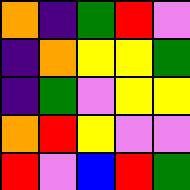[["orange", "indigo", "green", "red", "violet"], ["indigo", "orange", "yellow", "yellow", "green"], ["indigo", "green", "violet", "yellow", "yellow"], ["orange", "red", "yellow", "violet", "violet"], ["red", "violet", "blue", "red", "green"]]